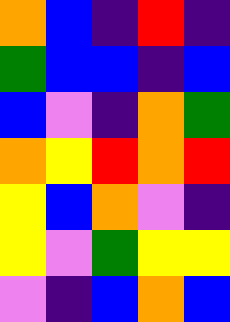[["orange", "blue", "indigo", "red", "indigo"], ["green", "blue", "blue", "indigo", "blue"], ["blue", "violet", "indigo", "orange", "green"], ["orange", "yellow", "red", "orange", "red"], ["yellow", "blue", "orange", "violet", "indigo"], ["yellow", "violet", "green", "yellow", "yellow"], ["violet", "indigo", "blue", "orange", "blue"]]